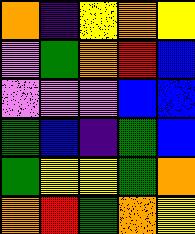[["orange", "indigo", "yellow", "orange", "yellow"], ["violet", "green", "orange", "red", "blue"], ["violet", "violet", "violet", "blue", "blue"], ["green", "blue", "indigo", "green", "blue"], ["green", "yellow", "yellow", "green", "orange"], ["orange", "red", "green", "orange", "yellow"]]